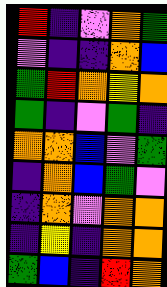[["red", "indigo", "violet", "orange", "green"], ["violet", "indigo", "indigo", "orange", "blue"], ["green", "red", "orange", "yellow", "orange"], ["green", "indigo", "violet", "green", "indigo"], ["orange", "orange", "blue", "violet", "green"], ["indigo", "orange", "blue", "green", "violet"], ["indigo", "orange", "violet", "orange", "orange"], ["indigo", "yellow", "indigo", "orange", "orange"], ["green", "blue", "indigo", "red", "orange"]]